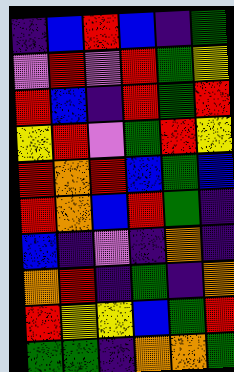[["indigo", "blue", "red", "blue", "indigo", "green"], ["violet", "red", "violet", "red", "green", "yellow"], ["red", "blue", "indigo", "red", "green", "red"], ["yellow", "red", "violet", "green", "red", "yellow"], ["red", "orange", "red", "blue", "green", "blue"], ["red", "orange", "blue", "red", "green", "indigo"], ["blue", "indigo", "violet", "indigo", "orange", "indigo"], ["orange", "red", "indigo", "green", "indigo", "orange"], ["red", "yellow", "yellow", "blue", "green", "red"], ["green", "green", "indigo", "orange", "orange", "green"]]